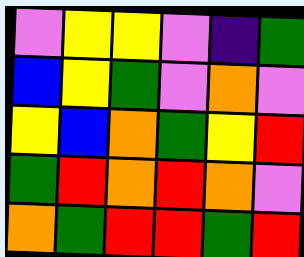[["violet", "yellow", "yellow", "violet", "indigo", "green"], ["blue", "yellow", "green", "violet", "orange", "violet"], ["yellow", "blue", "orange", "green", "yellow", "red"], ["green", "red", "orange", "red", "orange", "violet"], ["orange", "green", "red", "red", "green", "red"]]